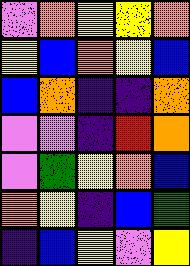[["violet", "orange", "yellow", "yellow", "orange"], ["yellow", "blue", "orange", "yellow", "blue"], ["blue", "orange", "indigo", "indigo", "orange"], ["violet", "violet", "indigo", "red", "orange"], ["violet", "green", "yellow", "orange", "blue"], ["orange", "yellow", "indigo", "blue", "green"], ["indigo", "blue", "yellow", "violet", "yellow"]]